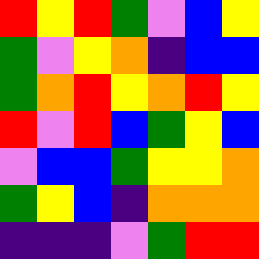[["red", "yellow", "red", "green", "violet", "blue", "yellow"], ["green", "violet", "yellow", "orange", "indigo", "blue", "blue"], ["green", "orange", "red", "yellow", "orange", "red", "yellow"], ["red", "violet", "red", "blue", "green", "yellow", "blue"], ["violet", "blue", "blue", "green", "yellow", "yellow", "orange"], ["green", "yellow", "blue", "indigo", "orange", "orange", "orange"], ["indigo", "indigo", "indigo", "violet", "green", "red", "red"]]